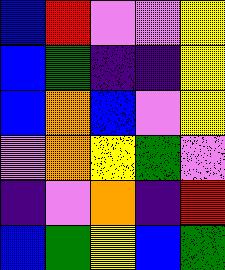[["blue", "red", "violet", "violet", "yellow"], ["blue", "green", "indigo", "indigo", "yellow"], ["blue", "orange", "blue", "violet", "yellow"], ["violet", "orange", "yellow", "green", "violet"], ["indigo", "violet", "orange", "indigo", "red"], ["blue", "green", "yellow", "blue", "green"]]